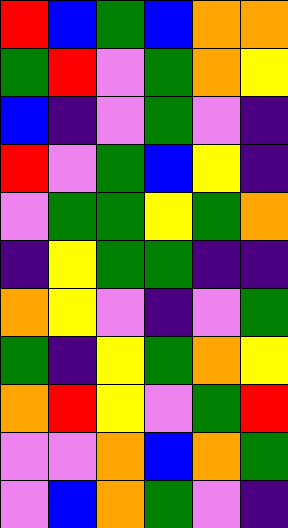[["red", "blue", "green", "blue", "orange", "orange"], ["green", "red", "violet", "green", "orange", "yellow"], ["blue", "indigo", "violet", "green", "violet", "indigo"], ["red", "violet", "green", "blue", "yellow", "indigo"], ["violet", "green", "green", "yellow", "green", "orange"], ["indigo", "yellow", "green", "green", "indigo", "indigo"], ["orange", "yellow", "violet", "indigo", "violet", "green"], ["green", "indigo", "yellow", "green", "orange", "yellow"], ["orange", "red", "yellow", "violet", "green", "red"], ["violet", "violet", "orange", "blue", "orange", "green"], ["violet", "blue", "orange", "green", "violet", "indigo"]]